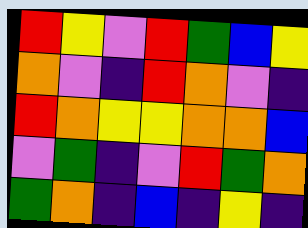[["red", "yellow", "violet", "red", "green", "blue", "yellow"], ["orange", "violet", "indigo", "red", "orange", "violet", "indigo"], ["red", "orange", "yellow", "yellow", "orange", "orange", "blue"], ["violet", "green", "indigo", "violet", "red", "green", "orange"], ["green", "orange", "indigo", "blue", "indigo", "yellow", "indigo"]]